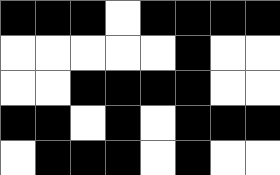[["black", "black", "black", "white", "black", "black", "black", "black"], ["white", "white", "white", "white", "white", "black", "white", "white"], ["white", "white", "black", "black", "black", "black", "white", "white"], ["black", "black", "white", "black", "white", "black", "black", "black"], ["white", "black", "black", "black", "white", "black", "white", "white"]]